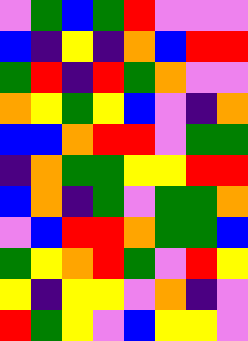[["violet", "green", "blue", "green", "red", "violet", "violet", "violet"], ["blue", "indigo", "yellow", "indigo", "orange", "blue", "red", "red"], ["green", "red", "indigo", "red", "green", "orange", "violet", "violet"], ["orange", "yellow", "green", "yellow", "blue", "violet", "indigo", "orange"], ["blue", "blue", "orange", "red", "red", "violet", "green", "green"], ["indigo", "orange", "green", "green", "yellow", "yellow", "red", "red"], ["blue", "orange", "indigo", "green", "violet", "green", "green", "orange"], ["violet", "blue", "red", "red", "orange", "green", "green", "blue"], ["green", "yellow", "orange", "red", "green", "violet", "red", "yellow"], ["yellow", "indigo", "yellow", "yellow", "violet", "orange", "indigo", "violet"], ["red", "green", "yellow", "violet", "blue", "yellow", "yellow", "violet"]]